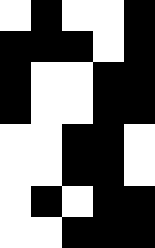[["white", "black", "white", "white", "black"], ["black", "black", "black", "white", "black"], ["black", "white", "white", "black", "black"], ["black", "white", "white", "black", "black"], ["white", "white", "black", "black", "white"], ["white", "white", "black", "black", "white"], ["white", "black", "white", "black", "black"], ["white", "white", "black", "black", "black"]]